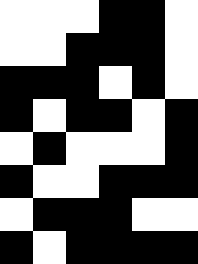[["white", "white", "white", "black", "black", "white"], ["white", "white", "black", "black", "black", "white"], ["black", "black", "black", "white", "black", "white"], ["black", "white", "black", "black", "white", "black"], ["white", "black", "white", "white", "white", "black"], ["black", "white", "white", "black", "black", "black"], ["white", "black", "black", "black", "white", "white"], ["black", "white", "black", "black", "black", "black"]]